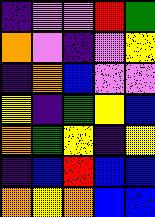[["indigo", "violet", "violet", "red", "green"], ["orange", "violet", "indigo", "violet", "yellow"], ["indigo", "orange", "blue", "violet", "violet"], ["yellow", "indigo", "green", "yellow", "blue"], ["orange", "green", "yellow", "indigo", "yellow"], ["indigo", "blue", "red", "blue", "blue"], ["orange", "yellow", "orange", "blue", "blue"]]